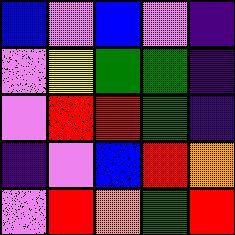[["blue", "violet", "blue", "violet", "indigo"], ["violet", "yellow", "green", "green", "indigo"], ["violet", "red", "red", "green", "indigo"], ["indigo", "violet", "blue", "red", "orange"], ["violet", "red", "orange", "green", "red"]]